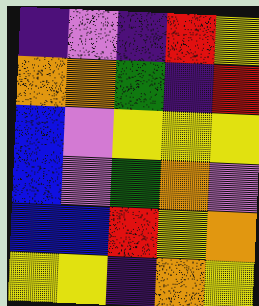[["indigo", "violet", "indigo", "red", "yellow"], ["orange", "orange", "green", "indigo", "red"], ["blue", "violet", "yellow", "yellow", "yellow"], ["blue", "violet", "green", "orange", "violet"], ["blue", "blue", "red", "yellow", "orange"], ["yellow", "yellow", "indigo", "orange", "yellow"]]